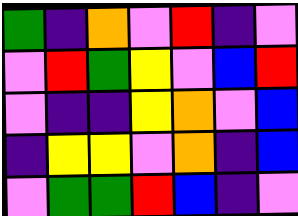[["green", "indigo", "orange", "violet", "red", "indigo", "violet"], ["violet", "red", "green", "yellow", "violet", "blue", "red"], ["violet", "indigo", "indigo", "yellow", "orange", "violet", "blue"], ["indigo", "yellow", "yellow", "violet", "orange", "indigo", "blue"], ["violet", "green", "green", "red", "blue", "indigo", "violet"]]